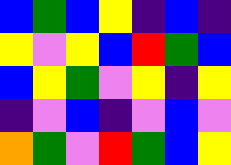[["blue", "green", "blue", "yellow", "indigo", "blue", "indigo"], ["yellow", "violet", "yellow", "blue", "red", "green", "blue"], ["blue", "yellow", "green", "violet", "yellow", "indigo", "yellow"], ["indigo", "violet", "blue", "indigo", "violet", "blue", "violet"], ["orange", "green", "violet", "red", "green", "blue", "yellow"]]